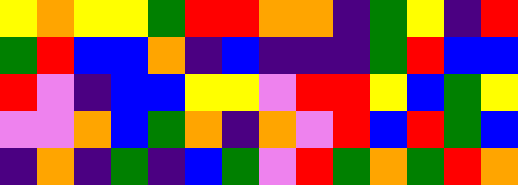[["yellow", "orange", "yellow", "yellow", "green", "red", "red", "orange", "orange", "indigo", "green", "yellow", "indigo", "red"], ["green", "red", "blue", "blue", "orange", "indigo", "blue", "indigo", "indigo", "indigo", "green", "red", "blue", "blue"], ["red", "violet", "indigo", "blue", "blue", "yellow", "yellow", "violet", "red", "red", "yellow", "blue", "green", "yellow"], ["violet", "violet", "orange", "blue", "green", "orange", "indigo", "orange", "violet", "red", "blue", "red", "green", "blue"], ["indigo", "orange", "indigo", "green", "indigo", "blue", "green", "violet", "red", "green", "orange", "green", "red", "orange"]]